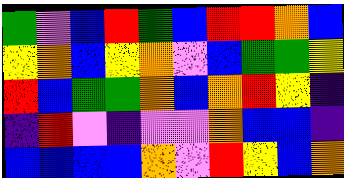[["green", "violet", "blue", "red", "green", "blue", "red", "red", "orange", "blue"], ["yellow", "orange", "blue", "yellow", "orange", "violet", "blue", "green", "green", "yellow"], ["red", "blue", "green", "green", "orange", "blue", "orange", "red", "yellow", "indigo"], ["indigo", "red", "violet", "indigo", "violet", "violet", "orange", "blue", "blue", "indigo"], ["blue", "blue", "blue", "blue", "orange", "violet", "red", "yellow", "blue", "orange"]]